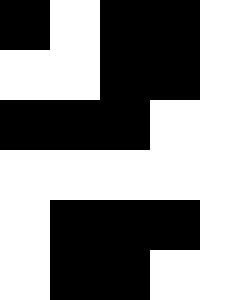[["black", "white", "black", "black", "white"], ["white", "white", "black", "black", "white"], ["black", "black", "black", "white", "white"], ["white", "white", "white", "white", "white"], ["white", "black", "black", "black", "white"], ["white", "black", "black", "white", "white"]]